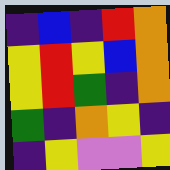[["indigo", "blue", "indigo", "red", "orange"], ["yellow", "red", "yellow", "blue", "orange"], ["yellow", "red", "green", "indigo", "orange"], ["green", "indigo", "orange", "yellow", "indigo"], ["indigo", "yellow", "violet", "violet", "yellow"]]